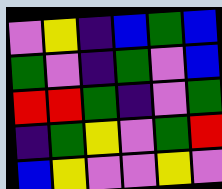[["violet", "yellow", "indigo", "blue", "green", "blue"], ["green", "violet", "indigo", "green", "violet", "blue"], ["red", "red", "green", "indigo", "violet", "green"], ["indigo", "green", "yellow", "violet", "green", "red"], ["blue", "yellow", "violet", "violet", "yellow", "violet"]]